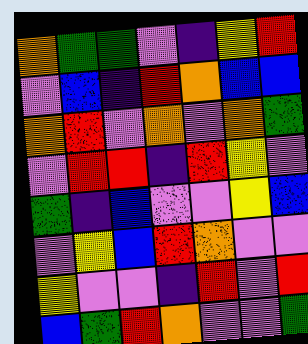[["orange", "green", "green", "violet", "indigo", "yellow", "red"], ["violet", "blue", "indigo", "red", "orange", "blue", "blue"], ["orange", "red", "violet", "orange", "violet", "orange", "green"], ["violet", "red", "red", "indigo", "red", "yellow", "violet"], ["green", "indigo", "blue", "violet", "violet", "yellow", "blue"], ["violet", "yellow", "blue", "red", "orange", "violet", "violet"], ["yellow", "violet", "violet", "indigo", "red", "violet", "red"], ["blue", "green", "red", "orange", "violet", "violet", "green"]]